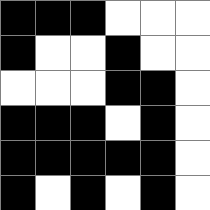[["black", "black", "black", "white", "white", "white"], ["black", "white", "white", "black", "white", "white"], ["white", "white", "white", "black", "black", "white"], ["black", "black", "black", "white", "black", "white"], ["black", "black", "black", "black", "black", "white"], ["black", "white", "black", "white", "black", "white"]]